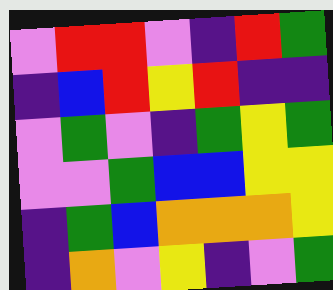[["violet", "red", "red", "violet", "indigo", "red", "green"], ["indigo", "blue", "red", "yellow", "red", "indigo", "indigo"], ["violet", "green", "violet", "indigo", "green", "yellow", "green"], ["violet", "violet", "green", "blue", "blue", "yellow", "yellow"], ["indigo", "green", "blue", "orange", "orange", "orange", "yellow"], ["indigo", "orange", "violet", "yellow", "indigo", "violet", "green"]]